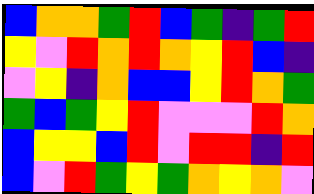[["blue", "orange", "orange", "green", "red", "blue", "green", "indigo", "green", "red"], ["yellow", "violet", "red", "orange", "red", "orange", "yellow", "red", "blue", "indigo"], ["violet", "yellow", "indigo", "orange", "blue", "blue", "yellow", "red", "orange", "green"], ["green", "blue", "green", "yellow", "red", "violet", "violet", "violet", "red", "orange"], ["blue", "yellow", "yellow", "blue", "red", "violet", "red", "red", "indigo", "red"], ["blue", "violet", "red", "green", "yellow", "green", "orange", "yellow", "orange", "violet"]]